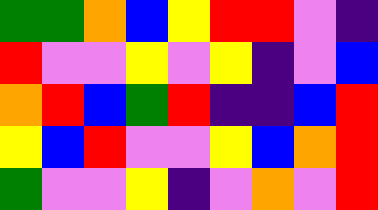[["green", "green", "orange", "blue", "yellow", "red", "red", "violet", "indigo"], ["red", "violet", "violet", "yellow", "violet", "yellow", "indigo", "violet", "blue"], ["orange", "red", "blue", "green", "red", "indigo", "indigo", "blue", "red"], ["yellow", "blue", "red", "violet", "violet", "yellow", "blue", "orange", "red"], ["green", "violet", "violet", "yellow", "indigo", "violet", "orange", "violet", "red"]]